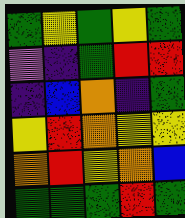[["green", "yellow", "green", "yellow", "green"], ["violet", "indigo", "green", "red", "red"], ["indigo", "blue", "orange", "indigo", "green"], ["yellow", "red", "orange", "yellow", "yellow"], ["orange", "red", "yellow", "orange", "blue"], ["green", "green", "green", "red", "green"]]